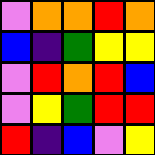[["violet", "orange", "orange", "red", "orange"], ["blue", "indigo", "green", "yellow", "yellow"], ["violet", "red", "orange", "red", "blue"], ["violet", "yellow", "green", "red", "red"], ["red", "indigo", "blue", "violet", "yellow"]]